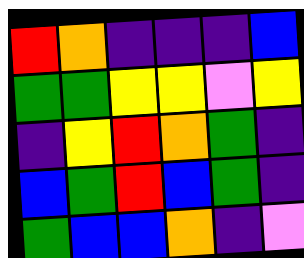[["red", "orange", "indigo", "indigo", "indigo", "blue"], ["green", "green", "yellow", "yellow", "violet", "yellow"], ["indigo", "yellow", "red", "orange", "green", "indigo"], ["blue", "green", "red", "blue", "green", "indigo"], ["green", "blue", "blue", "orange", "indigo", "violet"]]